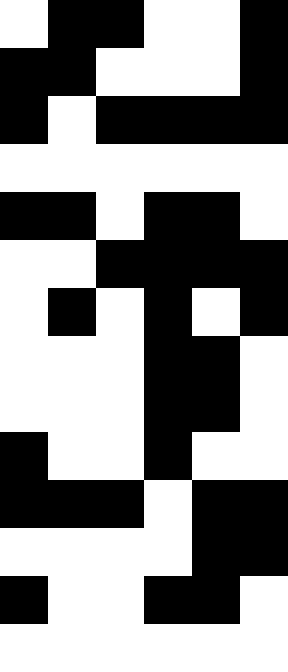[["white", "black", "black", "white", "white", "black"], ["black", "black", "white", "white", "white", "black"], ["black", "white", "black", "black", "black", "black"], ["white", "white", "white", "white", "white", "white"], ["black", "black", "white", "black", "black", "white"], ["white", "white", "black", "black", "black", "black"], ["white", "black", "white", "black", "white", "black"], ["white", "white", "white", "black", "black", "white"], ["white", "white", "white", "black", "black", "white"], ["black", "white", "white", "black", "white", "white"], ["black", "black", "black", "white", "black", "black"], ["white", "white", "white", "white", "black", "black"], ["black", "white", "white", "black", "black", "white"], ["white", "white", "white", "white", "white", "white"]]